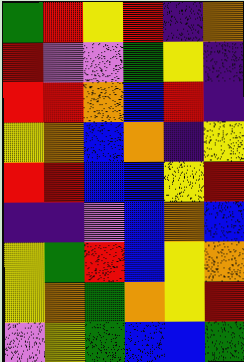[["green", "red", "yellow", "red", "indigo", "orange"], ["red", "violet", "violet", "green", "yellow", "indigo"], ["red", "red", "orange", "blue", "red", "indigo"], ["yellow", "orange", "blue", "orange", "indigo", "yellow"], ["red", "red", "blue", "blue", "yellow", "red"], ["indigo", "indigo", "violet", "blue", "orange", "blue"], ["yellow", "green", "red", "blue", "yellow", "orange"], ["yellow", "orange", "green", "orange", "yellow", "red"], ["violet", "yellow", "green", "blue", "blue", "green"]]